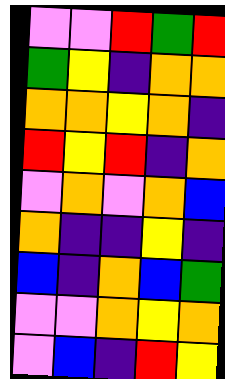[["violet", "violet", "red", "green", "red"], ["green", "yellow", "indigo", "orange", "orange"], ["orange", "orange", "yellow", "orange", "indigo"], ["red", "yellow", "red", "indigo", "orange"], ["violet", "orange", "violet", "orange", "blue"], ["orange", "indigo", "indigo", "yellow", "indigo"], ["blue", "indigo", "orange", "blue", "green"], ["violet", "violet", "orange", "yellow", "orange"], ["violet", "blue", "indigo", "red", "yellow"]]